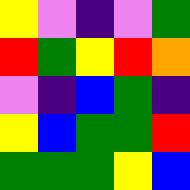[["yellow", "violet", "indigo", "violet", "green"], ["red", "green", "yellow", "red", "orange"], ["violet", "indigo", "blue", "green", "indigo"], ["yellow", "blue", "green", "green", "red"], ["green", "green", "green", "yellow", "blue"]]